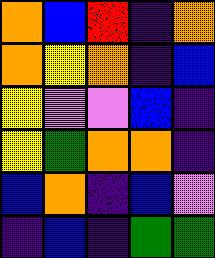[["orange", "blue", "red", "indigo", "orange"], ["orange", "yellow", "orange", "indigo", "blue"], ["yellow", "violet", "violet", "blue", "indigo"], ["yellow", "green", "orange", "orange", "indigo"], ["blue", "orange", "indigo", "blue", "violet"], ["indigo", "blue", "indigo", "green", "green"]]